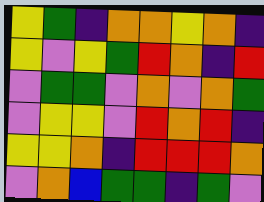[["yellow", "green", "indigo", "orange", "orange", "yellow", "orange", "indigo"], ["yellow", "violet", "yellow", "green", "red", "orange", "indigo", "red"], ["violet", "green", "green", "violet", "orange", "violet", "orange", "green"], ["violet", "yellow", "yellow", "violet", "red", "orange", "red", "indigo"], ["yellow", "yellow", "orange", "indigo", "red", "red", "red", "orange"], ["violet", "orange", "blue", "green", "green", "indigo", "green", "violet"]]